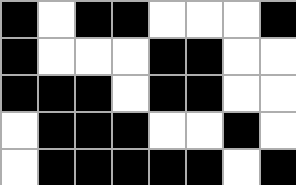[["black", "white", "black", "black", "white", "white", "white", "black"], ["black", "white", "white", "white", "black", "black", "white", "white"], ["black", "black", "black", "white", "black", "black", "white", "white"], ["white", "black", "black", "black", "white", "white", "black", "white"], ["white", "black", "black", "black", "black", "black", "white", "black"]]